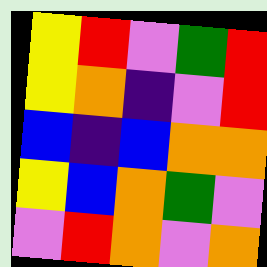[["yellow", "red", "violet", "green", "red"], ["yellow", "orange", "indigo", "violet", "red"], ["blue", "indigo", "blue", "orange", "orange"], ["yellow", "blue", "orange", "green", "violet"], ["violet", "red", "orange", "violet", "orange"]]